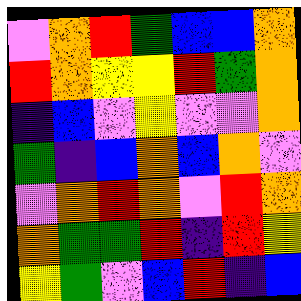[["violet", "orange", "red", "green", "blue", "blue", "orange"], ["red", "orange", "yellow", "yellow", "red", "green", "orange"], ["indigo", "blue", "violet", "yellow", "violet", "violet", "orange"], ["green", "indigo", "blue", "orange", "blue", "orange", "violet"], ["violet", "orange", "red", "orange", "violet", "red", "orange"], ["orange", "green", "green", "red", "indigo", "red", "yellow"], ["yellow", "green", "violet", "blue", "red", "indigo", "blue"]]